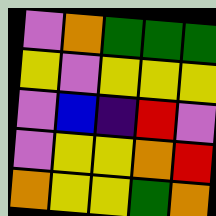[["violet", "orange", "green", "green", "green"], ["yellow", "violet", "yellow", "yellow", "yellow"], ["violet", "blue", "indigo", "red", "violet"], ["violet", "yellow", "yellow", "orange", "red"], ["orange", "yellow", "yellow", "green", "orange"]]